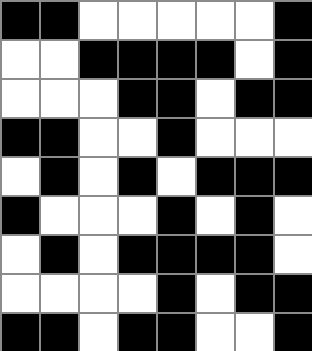[["black", "black", "white", "white", "white", "white", "white", "black"], ["white", "white", "black", "black", "black", "black", "white", "black"], ["white", "white", "white", "black", "black", "white", "black", "black"], ["black", "black", "white", "white", "black", "white", "white", "white"], ["white", "black", "white", "black", "white", "black", "black", "black"], ["black", "white", "white", "white", "black", "white", "black", "white"], ["white", "black", "white", "black", "black", "black", "black", "white"], ["white", "white", "white", "white", "black", "white", "black", "black"], ["black", "black", "white", "black", "black", "white", "white", "black"]]